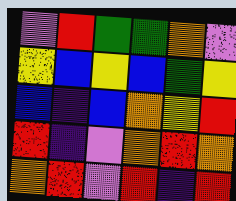[["violet", "red", "green", "green", "orange", "violet"], ["yellow", "blue", "yellow", "blue", "green", "yellow"], ["blue", "indigo", "blue", "orange", "yellow", "red"], ["red", "indigo", "violet", "orange", "red", "orange"], ["orange", "red", "violet", "red", "indigo", "red"]]